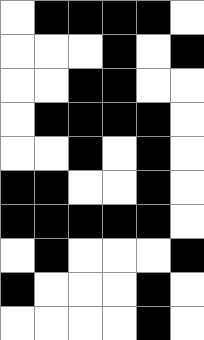[["white", "black", "black", "black", "black", "white"], ["white", "white", "white", "black", "white", "black"], ["white", "white", "black", "black", "white", "white"], ["white", "black", "black", "black", "black", "white"], ["white", "white", "black", "white", "black", "white"], ["black", "black", "white", "white", "black", "white"], ["black", "black", "black", "black", "black", "white"], ["white", "black", "white", "white", "white", "black"], ["black", "white", "white", "white", "black", "white"], ["white", "white", "white", "white", "black", "white"]]